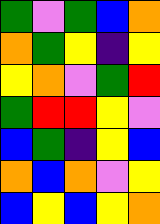[["green", "violet", "green", "blue", "orange"], ["orange", "green", "yellow", "indigo", "yellow"], ["yellow", "orange", "violet", "green", "red"], ["green", "red", "red", "yellow", "violet"], ["blue", "green", "indigo", "yellow", "blue"], ["orange", "blue", "orange", "violet", "yellow"], ["blue", "yellow", "blue", "yellow", "orange"]]